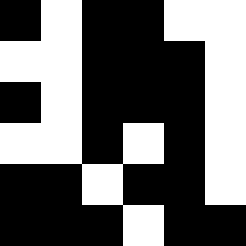[["black", "white", "black", "black", "white", "white"], ["white", "white", "black", "black", "black", "white"], ["black", "white", "black", "black", "black", "white"], ["white", "white", "black", "white", "black", "white"], ["black", "black", "white", "black", "black", "white"], ["black", "black", "black", "white", "black", "black"]]